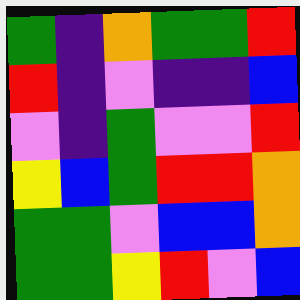[["green", "indigo", "orange", "green", "green", "red"], ["red", "indigo", "violet", "indigo", "indigo", "blue"], ["violet", "indigo", "green", "violet", "violet", "red"], ["yellow", "blue", "green", "red", "red", "orange"], ["green", "green", "violet", "blue", "blue", "orange"], ["green", "green", "yellow", "red", "violet", "blue"]]